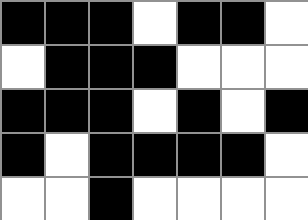[["black", "black", "black", "white", "black", "black", "white"], ["white", "black", "black", "black", "white", "white", "white"], ["black", "black", "black", "white", "black", "white", "black"], ["black", "white", "black", "black", "black", "black", "white"], ["white", "white", "black", "white", "white", "white", "white"]]